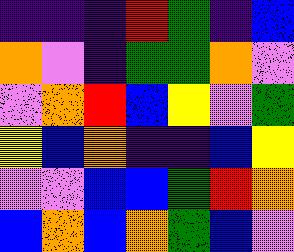[["indigo", "indigo", "indigo", "red", "green", "indigo", "blue"], ["orange", "violet", "indigo", "green", "green", "orange", "violet"], ["violet", "orange", "red", "blue", "yellow", "violet", "green"], ["yellow", "blue", "orange", "indigo", "indigo", "blue", "yellow"], ["violet", "violet", "blue", "blue", "green", "red", "orange"], ["blue", "orange", "blue", "orange", "green", "blue", "violet"]]